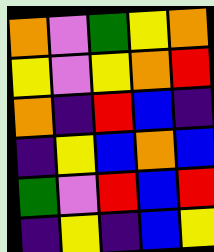[["orange", "violet", "green", "yellow", "orange"], ["yellow", "violet", "yellow", "orange", "red"], ["orange", "indigo", "red", "blue", "indigo"], ["indigo", "yellow", "blue", "orange", "blue"], ["green", "violet", "red", "blue", "red"], ["indigo", "yellow", "indigo", "blue", "yellow"]]